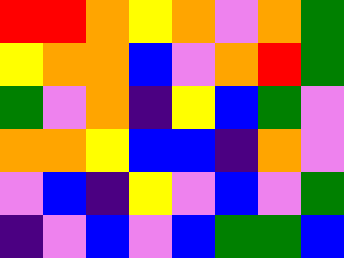[["red", "red", "orange", "yellow", "orange", "violet", "orange", "green"], ["yellow", "orange", "orange", "blue", "violet", "orange", "red", "green"], ["green", "violet", "orange", "indigo", "yellow", "blue", "green", "violet"], ["orange", "orange", "yellow", "blue", "blue", "indigo", "orange", "violet"], ["violet", "blue", "indigo", "yellow", "violet", "blue", "violet", "green"], ["indigo", "violet", "blue", "violet", "blue", "green", "green", "blue"]]